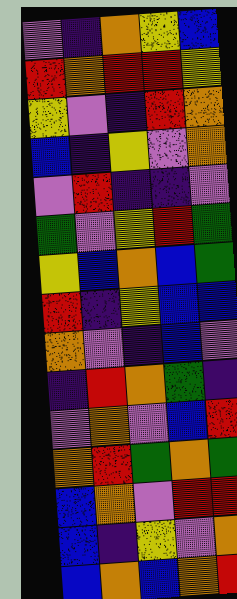[["violet", "indigo", "orange", "yellow", "blue"], ["red", "orange", "red", "red", "yellow"], ["yellow", "violet", "indigo", "red", "orange"], ["blue", "indigo", "yellow", "violet", "orange"], ["violet", "red", "indigo", "indigo", "violet"], ["green", "violet", "yellow", "red", "green"], ["yellow", "blue", "orange", "blue", "green"], ["red", "indigo", "yellow", "blue", "blue"], ["orange", "violet", "indigo", "blue", "violet"], ["indigo", "red", "orange", "green", "indigo"], ["violet", "orange", "violet", "blue", "red"], ["orange", "red", "green", "orange", "green"], ["blue", "orange", "violet", "red", "red"], ["blue", "indigo", "yellow", "violet", "orange"], ["blue", "orange", "blue", "orange", "red"]]